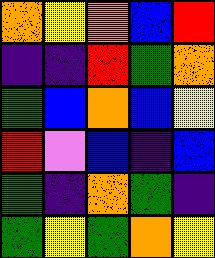[["orange", "yellow", "orange", "blue", "red"], ["indigo", "indigo", "red", "green", "orange"], ["green", "blue", "orange", "blue", "yellow"], ["red", "violet", "blue", "indigo", "blue"], ["green", "indigo", "orange", "green", "indigo"], ["green", "yellow", "green", "orange", "yellow"]]